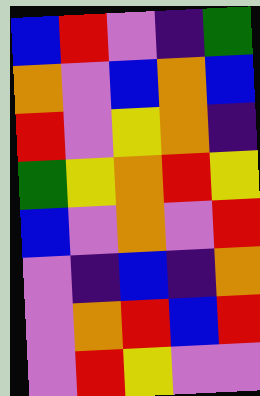[["blue", "red", "violet", "indigo", "green"], ["orange", "violet", "blue", "orange", "blue"], ["red", "violet", "yellow", "orange", "indigo"], ["green", "yellow", "orange", "red", "yellow"], ["blue", "violet", "orange", "violet", "red"], ["violet", "indigo", "blue", "indigo", "orange"], ["violet", "orange", "red", "blue", "red"], ["violet", "red", "yellow", "violet", "violet"]]